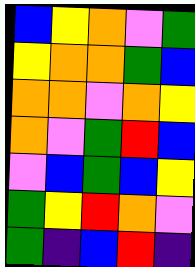[["blue", "yellow", "orange", "violet", "green"], ["yellow", "orange", "orange", "green", "blue"], ["orange", "orange", "violet", "orange", "yellow"], ["orange", "violet", "green", "red", "blue"], ["violet", "blue", "green", "blue", "yellow"], ["green", "yellow", "red", "orange", "violet"], ["green", "indigo", "blue", "red", "indigo"]]